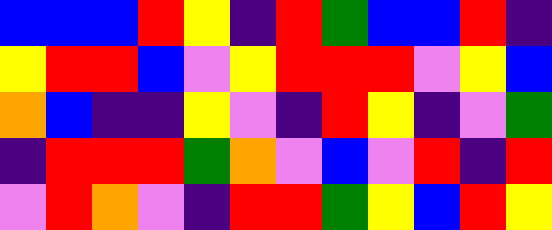[["blue", "blue", "blue", "red", "yellow", "indigo", "red", "green", "blue", "blue", "red", "indigo"], ["yellow", "red", "red", "blue", "violet", "yellow", "red", "red", "red", "violet", "yellow", "blue"], ["orange", "blue", "indigo", "indigo", "yellow", "violet", "indigo", "red", "yellow", "indigo", "violet", "green"], ["indigo", "red", "red", "red", "green", "orange", "violet", "blue", "violet", "red", "indigo", "red"], ["violet", "red", "orange", "violet", "indigo", "red", "red", "green", "yellow", "blue", "red", "yellow"]]